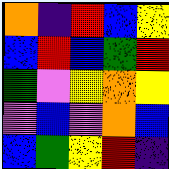[["orange", "indigo", "red", "blue", "yellow"], ["blue", "red", "blue", "green", "red"], ["green", "violet", "yellow", "orange", "yellow"], ["violet", "blue", "violet", "orange", "blue"], ["blue", "green", "yellow", "red", "indigo"]]